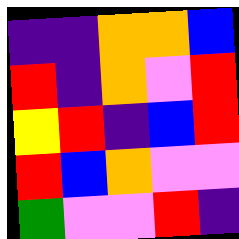[["indigo", "indigo", "orange", "orange", "blue"], ["red", "indigo", "orange", "violet", "red"], ["yellow", "red", "indigo", "blue", "red"], ["red", "blue", "orange", "violet", "violet"], ["green", "violet", "violet", "red", "indigo"]]